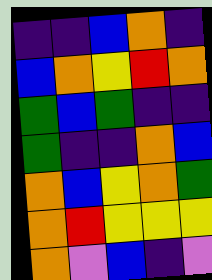[["indigo", "indigo", "blue", "orange", "indigo"], ["blue", "orange", "yellow", "red", "orange"], ["green", "blue", "green", "indigo", "indigo"], ["green", "indigo", "indigo", "orange", "blue"], ["orange", "blue", "yellow", "orange", "green"], ["orange", "red", "yellow", "yellow", "yellow"], ["orange", "violet", "blue", "indigo", "violet"]]